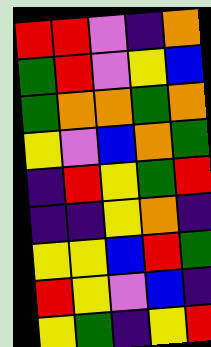[["red", "red", "violet", "indigo", "orange"], ["green", "red", "violet", "yellow", "blue"], ["green", "orange", "orange", "green", "orange"], ["yellow", "violet", "blue", "orange", "green"], ["indigo", "red", "yellow", "green", "red"], ["indigo", "indigo", "yellow", "orange", "indigo"], ["yellow", "yellow", "blue", "red", "green"], ["red", "yellow", "violet", "blue", "indigo"], ["yellow", "green", "indigo", "yellow", "red"]]